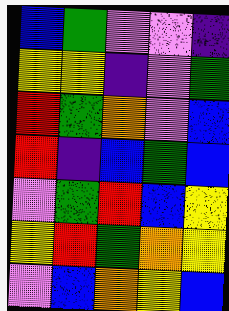[["blue", "green", "violet", "violet", "indigo"], ["yellow", "yellow", "indigo", "violet", "green"], ["red", "green", "orange", "violet", "blue"], ["red", "indigo", "blue", "green", "blue"], ["violet", "green", "red", "blue", "yellow"], ["yellow", "red", "green", "orange", "yellow"], ["violet", "blue", "orange", "yellow", "blue"]]